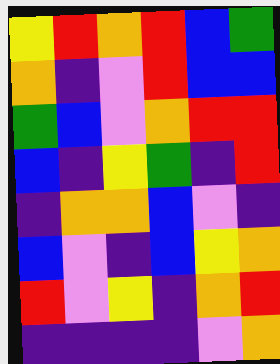[["yellow", "red", "orange", "red", "blue", "green"], ["orange", "indigo", "violet", "red", "blue", "blue"], ["green", "blue", "violet", "orange", "red", "red"], ["blue", "indigo", "yellow", "green", "indigo", "red"], ["indigo", "orange", "orange", "blue", "violet", "indigo"], ["blue", "violet", "indigo", "blue", "yellow", "orange"], ["red", "violet", "yellow", "indigo", "orange", "red"], ["indigo", "indigo", "indigo", "indigo", "violet", "orange"]]